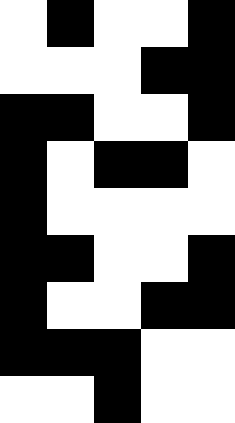[["white", "black", "white", "white", "black"], ["white", "white", "white", "black", "black"], ["black", "black", "white", "white", "black"], ["black", "white", "black", "black", "white"], ["black", "white", "white", "white", "white"], ["black", "black", "white", "white", "black"], ["black", "white", "white", "black", "black"], ["black", "black", "black", "white", "white"], ["white", "white", "black", "white", "white"]]